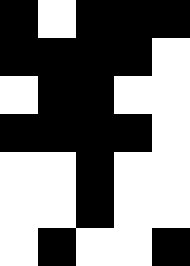[["black", "white", "black", "black", "black"], ["black", "black", "black", "black", "white"], ["white", "black", "black", "white", "white"], ["black", "black", "black", "black", "white"], ["white", "white", "black", "white", "white"], ["white", "white", "black", "white", "white"], ["white", "black", "white", "white", "black"]]